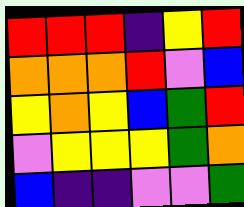[["red", "red", "red", "indigo", "yellow", "red"], ["orange", "orange", "orange", "red", "violet", "blue"], ["yellow", "orange", "yellow", "blue", "green", "red"], ["violet", "yellow", "yellow", "yellow", "green", "orange"], ["blue", "indigo", "indigo", "violet", "violet", "green"]]